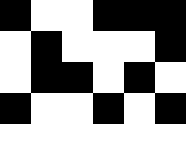[["black", "white", "white", "black", "black", "black"], ["white", "black", "white", "white", "white", "black"], ["white", "black", "black", "white", "black", "white"], ["black", "white", "white", "black", "white", "black"], ["white", "white", "white", "white", "white", "white"]]